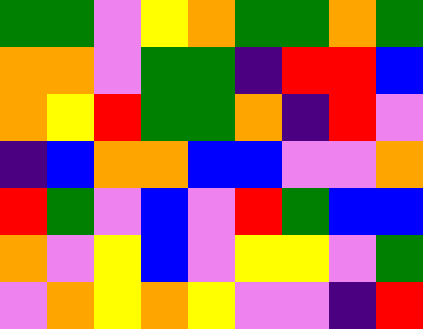[["green", "green", "violet", "yellow", "orange", "green", "green", "orange", "green"], ["orange", "orange", "violet", "green", "green", "indigo", "red", "red", "blue"], ["orange", "yellow", "red", "green", "green", "orange", "indigo", "red", "violet"], ["indigo", "blue", "orange", "orange", "blue", "blue", "violet", "violet", "orange"], ["red", "green", "violet", "blue", "violet", "red", "green", "blue", "blue"], ["orange", "violet", "yellow", "blue", "violet", "yellow", "yellow", "violet", "green"], ["violet", "orange", "yellow", "orange", "yellow", "violet", "violet", "indigo", "red"]]